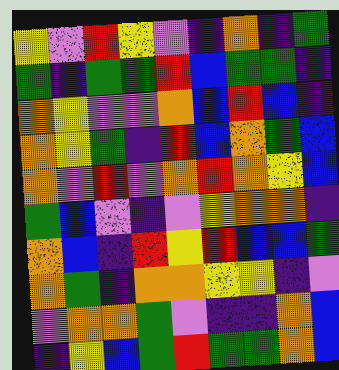[["yellow", "violet", "red", "yellow", "violet", "indigo", "orange", "indigo", "green"], ["green", "indigo", "green", "green", "red", "blue", "green", "green", "indigo"], ["orange", "yellow", "violet", "violet", "orange", "blue", "red", "blue", "indigo"], ["orange", "yellow", "green", "indigo", "red", "blue", "orange", "green", "blue"], ["orange", "violet", "red", "violet", "orange", "red", "orange", "yellow", "blue"], ["green", "blue", "violet", "indigo", "violet", "yellow", "orange", "orange", "indigo"], ["orange", "blue", "indigo", "red", "yellow", "red", "blue", "blue", "green"], ["orange", "green", "indigo", "orange", "orange", "yellow", "yellow", "indigo", "violet"], ["violet", "orange", "orange", "green", "violet", "indigo", "indigo", "orange", "blue"], ["indigo", "yellow", "blue", "green", "red", "green", "green", "orange", "blue"]]